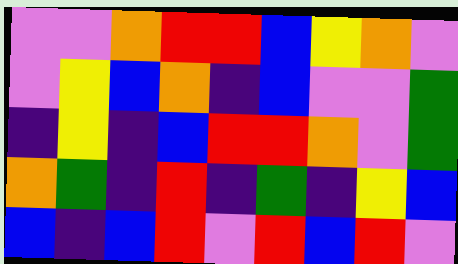[["violet", "violet", "orange", "red", "red", "blue", "yellow", "orange", "violet"], ["violet", "yellow", "blue", "orange", "indigo", "blue", "violet", "violet", "green"], ["indigo", "yellow", "indigo", "blue", "red", "red", "orange", "violet", "green"], ["orange", "green", "indigo", "red", "indigo", "green", "indigo", "yellow", "blue"], ["blue", "indigo", "blue", "red", "violet", "red", "blue", "red", "violet"]]